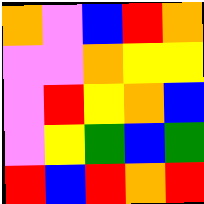[["orange", "violet", "blue", "red", "orange"], ["violet", "violet", "orange", "yellow", "yellow"], ["violet", "red", "yellow", "orange", "blue"], ["violet", "yellow", "green", "blue", "green"], ["red", "blue", "red", "orange", "red"]]